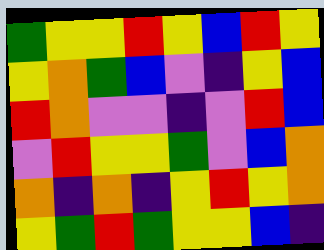[["green", "yellow", "yellow", "red", "yellow", "blue", "red", "yellow"], ["yellow", "orange", "green", "blue", "violet", "indigo", "yellow", "blue"], ["red", "orange", "violet", "violet", "indigo", "violet", "red", "blue"], ["violet", "red", "yellow", "yellow", "green", "violet", "blue", "orange"], ["orange", "indigo", "orange", "indigo", "yellow", "red", "yellow", "orange"], ["yellow", "green", "red", "green", "yellow", "yellow", "blue", "indigo"]]